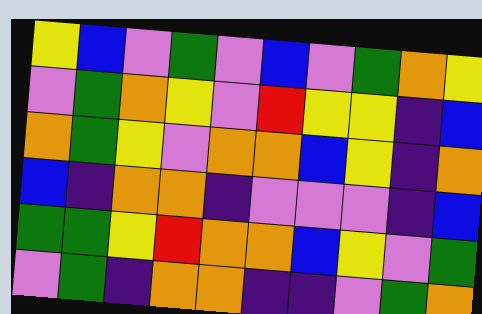[["yellow", "blue", "violet", "green", "violet", "blue", "violet", "green", "orange", "yellow"], ["violet", "green", "orange", "yellow", "violet", "red", "yellow", "yellow", "indigo", "blue"], ["orange", "green", "yellow", "violet", "orange", "orange", "blue", "yellow", "indigo", "orange"], ["blue", "indigo", "orange", "orange", "indigo", "violet", "violet", "violet", "indigo", "blue"], ["green", "green", "yellow", "red", "orange", "orange", "blue", "yellow", "violet", "green"], ["violet", "green", "indigo", "orange", "orange", "indigo", "indigo", "violet", "green", "orange"]]